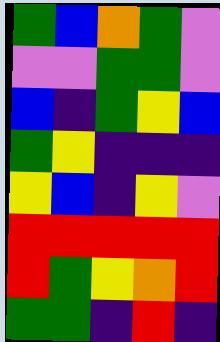[["green", "blue", "orange", "green", "violet"], ["violet", "violet", "green", "green", "violet"], ["blue", "indigo", "green", "yellow", "blue"], ["green", "yellow", "indigo", "indigo", "indigo"], ["yellow", "blue", "indigo", "yellow", "violet"], ["red", "red", "red", "red", "red"], ["red", "green", "yellow", "orange", "red"], ["green", "green", "indigo", "red", "indigo"]]